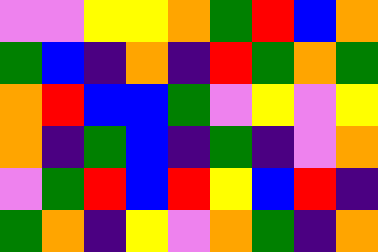[["violet", "violet", "yellow", "yellow", "orange", "green", "red", "blue", "orange"], ["green", "blue", "indigo", "orange", "indigo", "red", "green", "orange", "green"], ["orange", "red", "blue", "blue", "green", "violet", "yellow", "violet", "yellow"], ["orange", "indigo", "green", "blue", "indigo", "green", "indigo", "violet", "orange"], ["violet", "green", "red", "blue", "red", "yellow", "blue", "red", "indigo"], ["green", "orange", "indigo", "yellow", "violet", "orange", "green", "indigo", "orange"]]